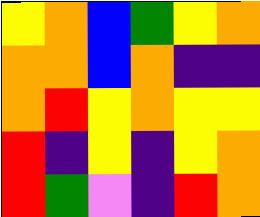[["yellow", "orange", "blue", "green", "yellow", "orange"], ["orange", "orange", "blue", "orange", "indigo", "indigo"], ["orange", "red", "yellow", "orange", "yellow", "yellow"], ["red", "indigo", "yellow", "indigo", "yellow", "orange"], ["red", "green", "violet", "indigo", "red", "orange"]]